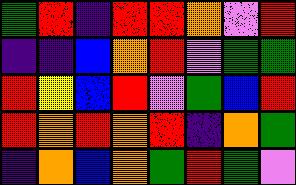[["green", "red", "indigo", "red", "red", "orange", "violet", "red"], ["indigo", "indigo", "blue", "orange", "red", "violet", "green", "green"], ["red", "yellow", "blue", "red", "violet", "green", "blue", "red"], ["red", "orange", "red", "orange", "red", "indigo", "orange", "green"], ["indigo", "orange", "blue", "orange", "green", "red", "green", "violet"]]